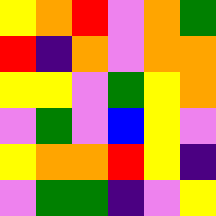[["yellow", "orange", "red", "violet", "orange", "green"], ["red", "indigo", "orange", "violet", "orange", "orange"], ["yellow", "yellow", "violet", "green", "yellow", "orange"], ["violet", "green", "violet", "blue", "yellow", "violet"], ["yellow", "orange", "orange", "red", "yellow", "indigo"], ["violet", "green", "green", "indigo", "violet", "yellow"]]